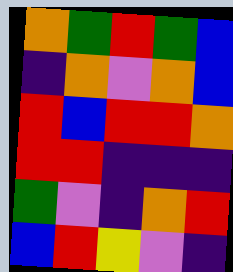[["orange", "green", "red", "green", "blue"], ["indigo", "orange", "violet", "orange", "blue"], ["red", "blue", "red", "red", "orange"], ["red", "red", "indigo", "indigo", "indigo"], ["green", "violet", "indigo", "orange", "red"], ["blue", "red", "yellow", "violet", "indigo"]]